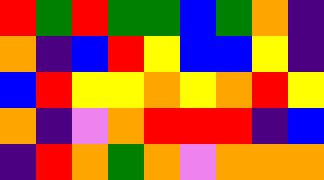[["red", "green", "red", "green", "green", "blue", "green", "orange", "indigo"], ["orange", "indigo", "blue", "red", "yellow", "blue", "blue", "yellow", "indigo"], ["blue", "red", "yellow", "yellow", "orange", "yellow", "orange", "red", "yellow"], ["orange", "indigo", "violet", "orange", "red", "red", "red", "indigo", "blue"], ["indigo", "red", "orange", "green", "orange", "violet", "orange", "orange", "orange"]]